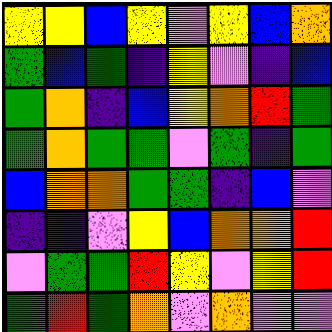[["yellow", "yellow", "blue", "yellow", "violet", "yellow", "blue", "orange"], ["green", "blue", "green", "indigo", "yellow", "violet", "indigo", "blue"], ["green", "orange", "indigo", "blue", "yellow", "orange", "red", "green"], ["green", "orange", "green", "green", "violet", "green", "indigo", "green"], ["blue", "orange", "orange", "green", "green", "indigo", "blue", "violet"], ["indigo", "indigo", "violet", "yellow", "blue", "orange", "orange", "red"], ["violet", "green", "green", "red", "yellow", "violet", "yellow", "red"], ["green", "red", "green", "orange", "violet", "orange", "violet", "violet"]]